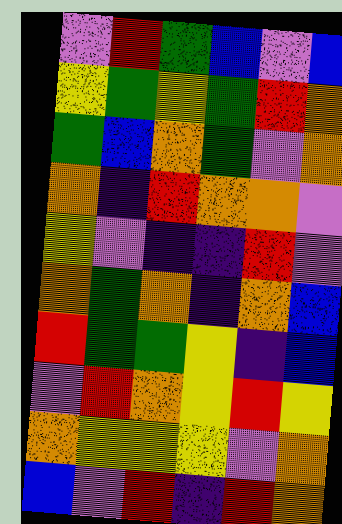[["violet", "red", "green", "blue", "violet", "blue"], ["yellow", "green", "yellow", "green", "red", "orange"], ["green", "blue", "orange", "green", "violet", "orange"], ["orange", "indigo", "red", "orange", "orange", "violet"], ["yellow", "violet", "indigo", "indigo", "red", "violet"], ["orange", "green", "orange", "indigo", "orange", "blue"], ["red", "green", "green", "yellow", "indigo", "blue"], ["violet", "red", "orange", "yellow", "red", "yellow"], ["orange", "yellow", "yellow", "yellow", "violet", "orange"], ["blue", "violet", "red", "indigo", "red", "orange"]]